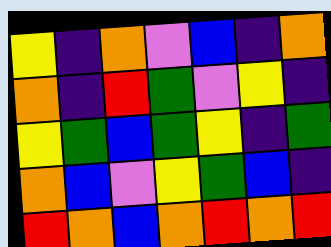[["yellow", "indigo", "orange", "violet", "blue", "indigo", "orange"], ["orange", "indigo", "red", "green", "violet", "yellow", "indigo"], ["yellow", "green", "blue", "green", "yellow", "indigo", "green"], ["orange", "blue", "violet", "yellow", "green", "blue", "indigo"], ["red", "orange", "blue", "orange", "red", "orange", "red"]]